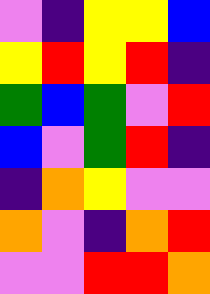[["violet", "indigo", "yellow", "yellow", "blue"], ["yellow", "red", "yellow", "red", "indigo"], ["green", "blue", "green", "violet", "red"], ["blue", "violet", "green", "red", "indigo"], ["indigo", "orange", "yellow", "violet", "violet"], ["orange", "violet", "indigo", "orange", "red"], ["violet", "violet", "red", "red", "orange"]]